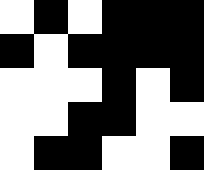[["white", "black", "white", "black", "black", "black"], ["black", "white", "black", "black", "black", "black"], ["white", "white", "white", "black", "white", "black"], ["white", "white", "black", "black", "white", "white"], ["white", "black", "black", "white", "white", "black"]]